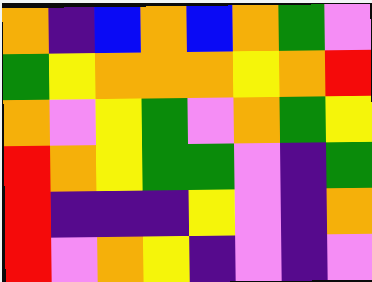[["orange", "indigo", "blue", "orange", "blue", "orange", "green", "violet"], ["green", "yellow", "orange", "orange", "orange", "yellow", "orange", "red"], ["orange", "violet", "yellow", "green", "violet", "orange", "green", "yellow"], ["red", "orange", "yellow", "green", "green", "violet", "indigo", "green"], ["red", "indigo", "indigo", "indigo", "yellow", "violet", "indigo", "orange"], ["red", "violet", "orange", "yellow", "indigo", "violet", "indigo", "violet"]]